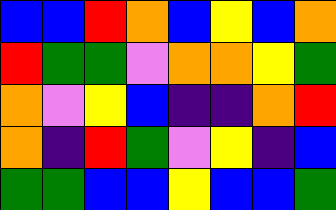[["blue", "blue", "red", "orange", "blue", "yellow", "blue", "orange"], ["red", "green", "green", "violet", "orange", "orange", "yellow", "green"], ["orange", "violet", "yellow", "blue", "indigo", "indigo", "orange", "red"], ["orange", "indigo", "red", "green", "violet", "yellow", "indigo", "blue"], ["green", "green", "blue", "blue", "yellow", "blue", "blue", "green"]]